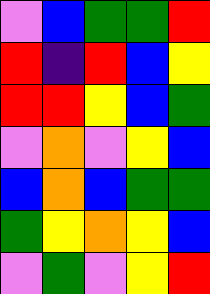[["violet", "blue", "green", "green", "red"], ["red", "indigo", "red", "blue", "yellow"], ["red", "red", "yellow", "blue", "green"], ["violet", "orange", "violet", "yellow", "blue"], ["blue", "orange", "blue", "green", "green"], ["green", "yellow", "orange", "yellow", "blue"], ["violet", "green", "violet", "yellow", "red"]]